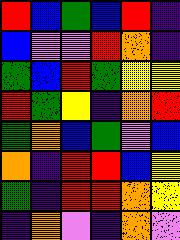[["red", "blue", "green", "blue", "red", "indigo"], ["blue", "violet", "violet", "red", "orange", "indigo"], ["green", "blue", "red", "green", "yellow", "yellow"], ["red", "green", "yellow", "indigo", "orange", "red"], ["green", "orange", "blue", "green", "violet", "blue"], ["orange", "indigo", "red", "red", "blue", "yellow"], ["green", "indigo", "red", "red", "orange", "yellow"], ["indigo", "orange", "violet", "indigo", "orange", "violet"]]